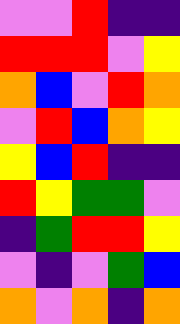[["violet", "violet", "red", "indigo", "indigo"], ["red", "red", "red", "violet", "yellow"], ["orange", "blue", "violet", "red", "orange"], ["violet", "red", "blue", "orange", "yellow"], ["yellow", "blue", "red", "indigo", "indigo"], ["red", "yellow", "green", "green", "violet"], ["indigo", "green", "red", "red", "yellow"], ["violet", "indigo", "violet", "green", "blue"], ["orange", "violet", "orange", "indigo", "orange"]]